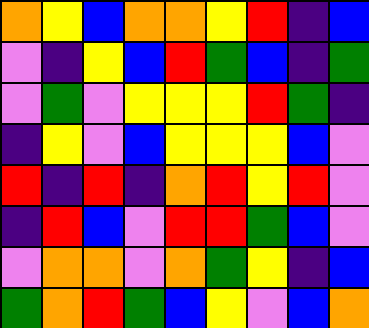[["orange", "yellow", "blue", "orange", "orange", "yellow", "red", "indigo", "blue"], ["violet", "indigo", "yellow", "blue", "red", "green", "blue", "indigo", "green"], ["violet", "green", "violet", "yellow", "yellow", "yellow", "red", "green", "indigo"], ["indigo", "yellow", "violet", "blue", "yellow", "yellow", "yellow", "blue", "violet"], ["red", "indigo", "red", "indigo", "orange", "red", "yellow", "red", "violet"], ["indigo", "red", "blue", "violet", "red", "red", "green", "blue", "violet"], ["violet", "orange", "orange", "violet", "orange", "green", "yellow", "indigo", "blue"], ["green", "orange", "red", "green", "blue", "yellow", "violet", "blue", "orange"]]